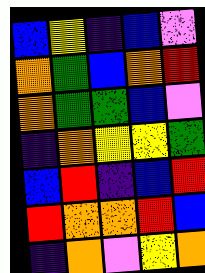[["blue", "yellow", "indigo", "blue", "violet"], ["orange", "green", "blue", "orange", "red"], ["orange", "green", "green", "blue", "violet"], ["indigo", "orange", "yellow", "yellow", "green"], ["blue", "red", "indigo", "blue", "red"], ["red", "orange", "orange", "red", "blue"], ["indigo", "orange", "violet", "yellow", "orange"]]